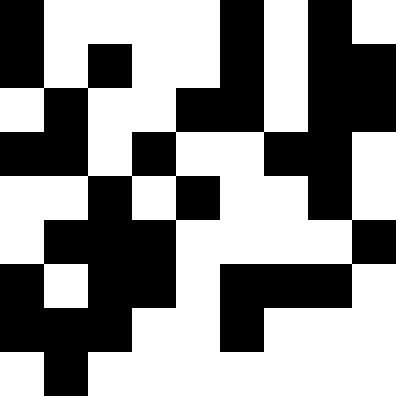[["black", "white", "white", "white", "white", "black", "white", "black", "white"], ["black", "white", "black", "white", "white", "black", "white", "black", "black"], ["white", "black", "white", "white", "black", "black", "white", "black", "black"], ["black", "black", "white", "black", "white", "white", "black", "black", "white"], ["white", "white", "black", "white", "black", "white", "white", "black", "white"], ["white", "black", "black", "black", "white", "white", "white", "white", "black"], ["black", "white", "black", "black", "white", "black", "black", "black", "white"], ["black", "black", "black", "white", "white", "black", "white", "white", "white"], ["white", "black", "white", "white", "white", "white", "white", "white", "white"]]